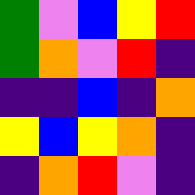[["green", "violet", "blue", "yellow", "red"], ["green", "orange", "violet", "red", "indigo"], ["indigo", "indigo", "blue", "indigo", "orange"], ["yellow", "blue", "yellow", "orange", "indigo"], ["indigo", "orange", "red", "violet", "indigo"]]